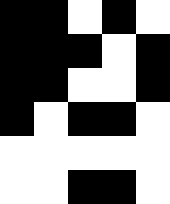[["black", "black", "white", "black", "white"], ["black", "black", "black", "white", "black"], ["black", "black", "white", "white", "black"], ["black", "white", "black", "black", "white"], ["white", "white", "white", "white", "white"], ["white", "white", "black", "black", "white"]]